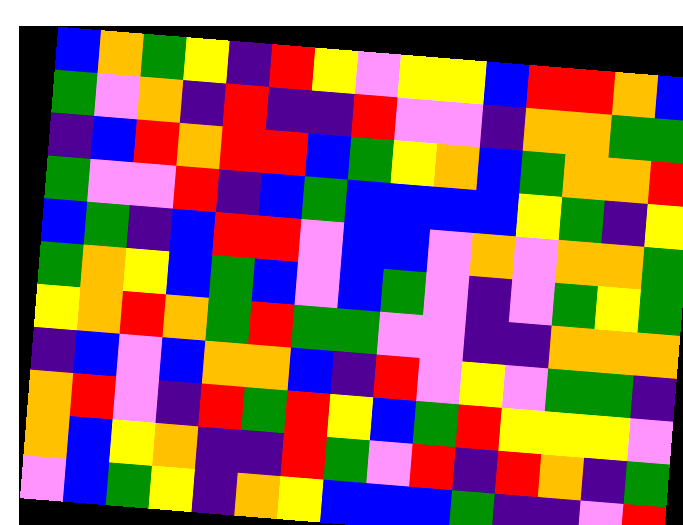[["blue", "orange", "green", "yellow", "indigo", "red", "yellow", "violet", "yellow", "yellow", "blue", "red", "red", "orange", "blue"], ["green", "violet", "orange", "indigo", "red", "indigo", "indigo", "red", "violet", "violet", "indigo", "orange", "orange", "green", "green"], ["indigo", "blue", "red", "orange", "red", "red", "blue", "green", "yellow", "orange", "blue", "green", "orange", "orange", "red"], ["green", "violet", "violet", "red", "indigo", "blue", "green", "blue", "blue", "blue", "blue", "yellow", "green", "indigo", "yellow"], ["blue", "green", "indigo", "blue", "red", "red", "violet", "blue", "blue", "violet", "orange", "violet", "orange", "orange", "green"], ["green", "orange", "yellow", "blue", "green", "blue", "violet", "blue", "green", "violet", "indigo", "violet", "green", "yellow", "green"], ["yellow", "orange", "red", "orange", "green", "red", "green", "green", "violet", "violet", "indigo", "indigo", "orange", "orange", "orange"], ["indigo", "blue", "violet", "blue", "orange", "orange", "blue", "indigo", "red", "violet", "yellow", "violet", "green", "green", "indigo"], ["orange", "red", "violet", "indigo", "red", "green", "red", "yellow", "blue", "green", "red", "yellow", "yellow", "yellow", "violet"], ["orange", "blue", "yellow", "orange", "indigo", "indigo", "red", "green", "violet", "red", "indigo", "red", "orange", "indigo", "green"], ["violet", "blue", "green", "yellow", "indigo", "orange", "yellow", "blue", "blue", "blue", "green", "indigo", "indigo", "violet", "red"]]